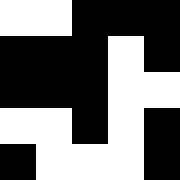[["white", "white", "black", "black", "black"], ["black", "black", "black", "white", "black"], ["black", "black", "black", "white", "white"], ["white", "white", "black", "white", "black"], ["black", "white", "white", "white", "black"]]